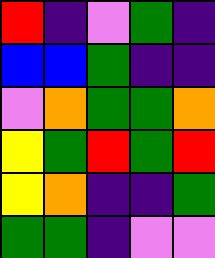[["red", "indigo", "violet", "green", "indigo"], ["blue", "blue", "green", "indigo", "indigo"], ["violet", "orange", "green", "green", "orange"], ["yellow", "green", "red", "green", "red"], ["yellow", "orange", "indigo", "indigo", "green"], ["green", "green", "indigo", "violet", "violet"]]